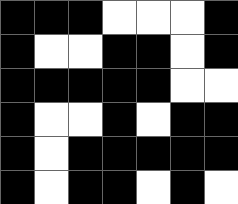[["black", "black", "black", "white", "white", "white", "black"], ["black", "white", "white", "black", "black", "white", "black"], ["black", "black", "black", "black", "black", "white", "white"], ["black", "white", "white", "black", "white", "black", "black"], ["black", "white", "black", "black", "black", "black", "black"], ["black", "white", "black", "black", "white", "black", "white"]]